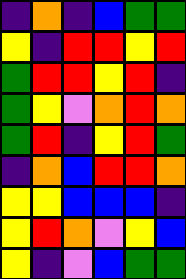[["indigo", "orange", "indigo", "blue", "green", "green"], ["yellow", "indigo", "red", "red", "yellow", "red"], ["green", "red", "red", "yellow", "red", "indigo"], ["green", "yellow", "violet", "orange", "red", "orange"], ["green", "red", "indigo", "yellow", "red", "green"], ["indigo", "orange", "blue", "red", "red", "orange"], ["yellow", "yellow", "blue", "blue", "blue", "indigo"], ["yellow", "red", "orange", "violet", "yellow", "blue"], ["yellow", "indigo", "violet", "blue", "green", "green"]]